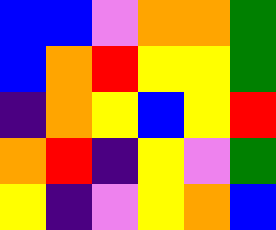[["blue", "blue", "violet", "orange", "orange", "green"], ["blue", "orange", "red", "yellow", "yellow", "green"], ["indigo", "orange", "yellow", "blue", "yellow", "red"], ["orange", "red", "indigo", "yellow", "violet", "green"], ["yellow", "indigo", "violet", "yellow", "orange", "blue"]]